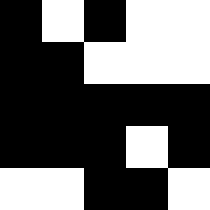[["black", "white", "black", "white", "white"], ["black", "black", "white", "white", "white"], ["black", "black", "black", "black", "black"], ["black", "black", "black", "white", "black"], ["white", "white", "black", "black", "white"]]